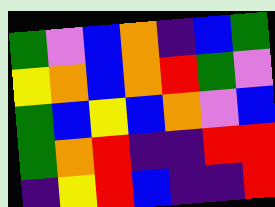[["green", "violet", "blue", "orange", "indigo", "blue", "green"], ["yellow", "orange", "blue", "orange", "red", "green", "violet"], ["green", "blue", "yellow", "blue", "orange", "violet", "blue"], ["green", "orange", "red", "indigo", "indigo", "red", "red"], ["indigo", "yellow", "red", "blue", "indigo", "indigo", "red"]]